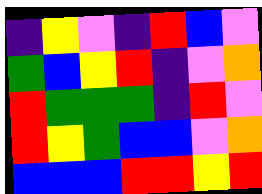[["indigo", "yellow", "violet", "indigo", "red", "blue", "violet"], ["green", "blue", "yellow", "red", "indigo", "violet", "orange"], ["red", "green", "green", "green", "indigo", "red", "violet"], ["red", "yellow", "green", "blue", "blue", "violet", "orange"], ["blue", "blue", "blue", "red", "red", "yellow", "red"]]